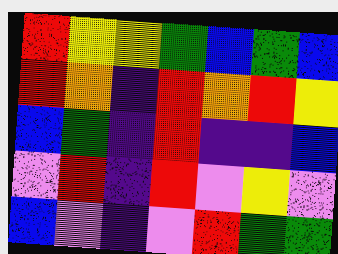[["red", "yellow", "yellow", "green", "blue", "green", "blue"], ["red", "orange", "indigo", "red", "orange", "red", "yellow"], ["blue", "green", "indigo", "red", "indigo", "indigo", "blue"], ["violet", "red", "indigo", "red", "violet", "yellow", "violet"], ["blue", "violet", "indigo", "violet", "red", "green", "green"]]